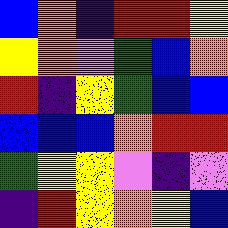[["blue", "orange", "indigo", "red", "red", "yellow"], ["yellow", "orange", "violet", "green", "blue", "orange"], ["red", "indigo", "yellow", "green", "blue", "blue"], ["blue", "blue", "blue", "orange", "red", "red"], ["green", "yellow", "yellow", "violet", "indigo", "violet"], ["indigo", "red", "yellow", "orange", "yellow", "blue"]]